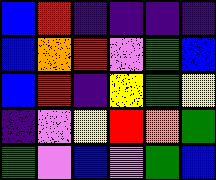[["blue", "red", "indigo", "indigo", "indigo", "indigo"], ["blue", "orange", "red", "violet", "green", "blue"], ["blue", "red", "indigo", "yellow", "green", "yellow"], ["indigo", "violet", "yellow", "red", "orange", "green"], ["green", "violet", "blue", "violet", "green", "blue"]]